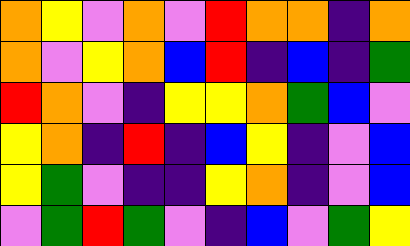[["orange", "yellow", "violet", "orange", "violet", "red", "orange", "orange", "indigo", "orange"], ["orange", "violet", "yellow", "orange", "blue", "red", "indigo", "blue", "indigo", "green"], ["red", "orange", "violet", "indigo", "yellow", "yellow", "orange", "green", "blue", "violet"], ["yellow", "orange", "indigo", "red", "indigo", "blue", "yellow", "indigo", "violet", "blue"], ["yellow", "green", "violet", "indigo", "indigo", "yellow", "orange", "indigo", "violet", "blue"], ["violet", "green", "red", "green", "violet", "indigo", "blue", "violet", "green", "yellow"]]